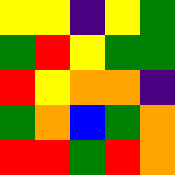[["yellow", "yellow", "indigo", "yellow", "green"], ["green", "red", "yellow", "green", "green"], ["red", "yellow", "orange", "orange", "indigo"], ["green", "orange", "blue", "green", "orange"], ["red", "red", "green", "red", "orange"]]